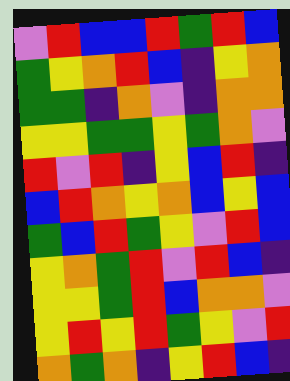[["violet", "red", "blue", "blue", "red", "green", "red", "blue"], ["green", "yellow", "orange", "red", "blue", "indigo", "yellow", "orange"], ["green", "green", "indigo", "orange", "violet", "indigo", "orange", "orange"], ["yellow", "yellow", "green", "green", "yellow", "green", "orange", "violet"], ["red", "violet", "red", "indigo", "yellow", "blue", "red", "indigo"], ["blue", "red", "orange", "yellow", "orange", "blue", "yellow", "blue"], ["green", "blue", "red", "green", "yellow", "violet", "red", "blue"], ["yellow", "orange", "green", "red", "violet", "red", "blue", "indigo"], ["yellow", "yellow", "green", "red", "blue", "orange", "orange", "violet"], ["yellow", "red", "yellow", "red", "green", "yellow", "violet", "red"], ["orange", "green", "orange", "indigo", "yellow", "red", "blue", "indigo"]]